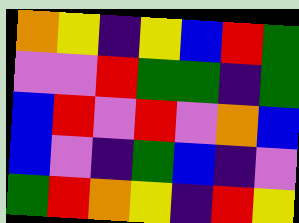[["orange", "yellow", "indigo", "yellow", "blue", "red", "green"], ["violet", "violet", "red", "green", "green", "indigo", "green"], ["blue", "red", "violet", "red", "violet", "orange", "blue"], ["blue", "violet", "indigo", "green", "blue", "indigo", "violet"], ["green", "red", "orange", "yellow", "indigo", "red", "yellow"]]